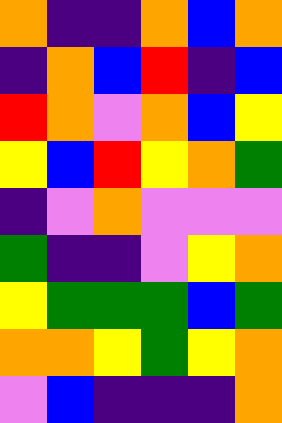[["orange", "indigo", "indigo", "orange", "blue", "orange"], ["indigo", "orange", "blue", "red", "indigo", "blue"], ["red", "orange", "violet", "orange", "blue", "yellow"], ["yellow", "blue", "red", "yellow", "orange", "green"], ["indigo", "violet", "orange", "violet", "violet", "violet"], ["green", "indigo", "indigo", "violet", "yellow", "orange"], ["yellow", "green", "green", "green", "blue", "green"], ["orange", "orange", "yellow", "green", "yellow", "orange"], ["violet", "blue", "indigo", "indigo", "indigo", "orange"]]